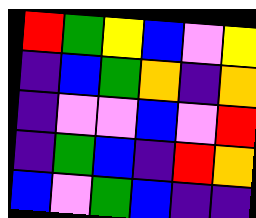[["red", "green", "yellow", "blue", "violet", "yellow"], ["indigo", "blue", "green", "orange", "indigo", "orange"], ["indigo", "violet", "violet", "blue", "violet", "red"], ["indigo", "green", "blue", "indigo", "red", "orange"], ["blue", "violet", "green", "blue", "indigo", "indigo"]]